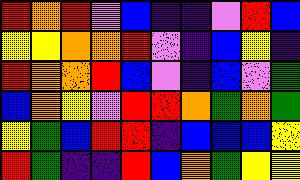[["red", "orange", "red", "violet", "blue", "indigo", "indigo", "violet", "red", "blue"], ["yellow", "yellow", "orange", "orange", "red", "violet", "indigo", "blue", "yellow", "indigo"], ["red", "orange", "orange", "red", "blue", "violet", "indigo", "blue", "violet", "green"], ["blue", "orange", "yellow", "violet", "red", "red", "orange", "green", "orange", "green"], ["yellow", "green", "blue", "red", "red", "indigo", "blue", "blue", "blue", "yellow"], ["red", "green", "indigo", "indigo", "red", "blue", "orange", "green", "yellow", "yellow"]]